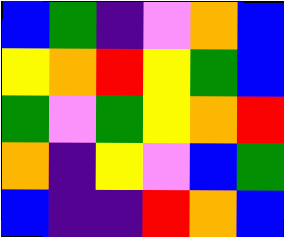[["blue", "green", "indigo", "violet", "orange", "blue"], ["yellow", "orange", "red", "yellow", "green", "blue"], ["green", "violet", "green", "yellow", "orange", "red"], ["orange", "indigo", "yellow", "violet", "blue", "green"], ["blue", "indigo", "indigo", "red", "orange", "blue"]]